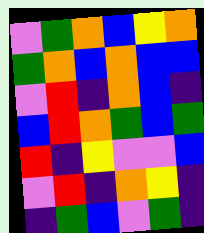[["violet", "green", "orange", "blue", "yellow", "orange"], ["green", "orange", "blue", "orange", "blue", "blue"], ["violet", "red", "indigo", "orange", "blue", "indigo"], ["blue", "red", "orange", "green", "blue", "green"], ["red", "indigo", "yellow", "violet", "violet", "blue"], ["violet", "red", "indigo", "orange", "yellow", "indigo"], ["indigo", "green", "blue", "violet", "green", "indigo"]]